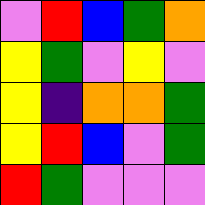[["violet", "red", "blue", "green", "orange"], ["yellow", "green", "violet", "yellow", "violet"], ["yellow", "indigo", "orange", "orange", "green"], ["yellow", "red", "blue", "violet", "green"], ["red", "green", "violet", "violet", "violet"]]